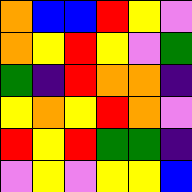[["orange", "blue", "blue", "red", "yellow", "violet"], ["orange", "yellow", "red", "yellow", "violet", "green"], ["green", "indigo", "red", "orange", "orange", "indigo"], ["yellow", "orange", "yellow", "red", "orange", "violet"], ["red", "yellow", "red", "green", "green", "indigo"], ["violet", "yellow", "violet", "yellow", "yellow", "blue"]]